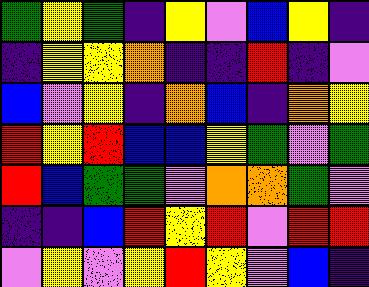[["green", "yellow", "green", "indigo", "yellow", "violet", "blue", "yellow", "indigo"], ["indigo", "yellow", "yellow", "orange", "indigo", "indigo", "red", "indigo", "violet"], ["blue", "violet", "yellow", "indigo", "orange", "blue", "indigo", "orange", "yellow"], ["red", "yellow", "red", "blue", "blue", "yellow", "green", "violet", "green"], ["red", "blue", "green", "green", "violet", "orange", "orange", "green", "violet"], ["indigo", "indigo", "blue", "red", "yellow", "red", "violet", "red", "red"], ["violet", "yellow", "violet", "yellow", "red", "yellow", "violet", "blue", "indigo"]]